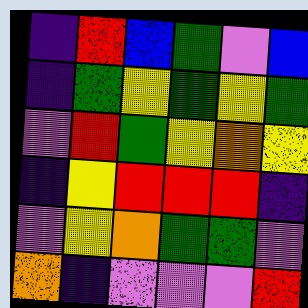[["indigo", "red", "blue", "green", "violet", "blue"], ["indigo", "green", "yellow", "green", "yellow", "green"], ["violet", "red", "green", "yellow", "orange", "yellow"], ["indigo", "yellow", "red", "red", "red", "indigo"], ["violet", "yellow", "orange", "green", "green", "violet"], ["orange", "indigo", "violet", "violet", "violet", "red"]]